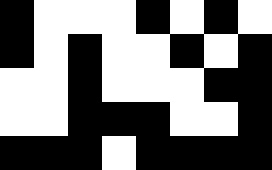[["black", "white", "white", "white", "black", "white", "black", "white"], ["black", "white", "black", "white", "white", "black", "white", "black"], ["white", "white", "black", "white", "white", "white", "black", "black"], ["white", "white", "black", "black", "black", "white", "white", "black"], ["black", "black", "black", "white", "black", "black", "black", "black"]]